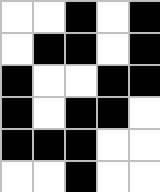[["white", "white", "black", "white", "black"], ["white", "black", "black", "white", "black"], ["black", "white", "white", "black", "black"], ["black", "white", "black", "black", "white"], ["black", "black", "black", "white", "white"], ["white", "white", "black", "white", "white"]]